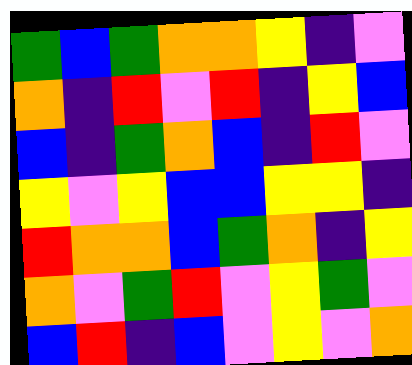[["green", "blue", "green", "orange", "orange", "yellow", "indigo", "violet"], ["orange", "indigo", "red", "violet", "red", "indigo", "yellow", "blue"], ["blue", "indigo", "green", "orange", "blue", "indigo", "red", "violet"], ["yellow", "violet", "yellow", "blue", "blue", "yellow", "yellow", "indigo"], ["red", "orange", "orange", "blue", "green", "orange", "indigo", "yellow"], ["orange", "violet", "green", "red", "violet", "yellow", "green", "violet"], ["blue", "red", "indigo", "blue", "violet", "yellow", "violet", "orange"]]